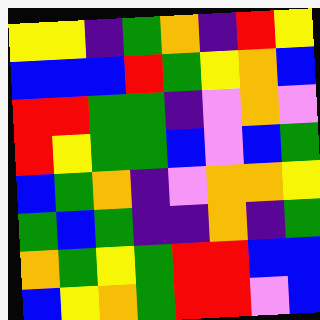[["yellow", "yellow", "indigo", "green", "orange", "indigo", "red", "yellow"], ["blue", "blue", "blue", "red", "green", "yellow", "orange", "blue"], ["red", "red", "green", "green", "indigo", "violet", "orange", "violet"], ["red", "yellow", "green", "green", "blue", "violet", "blue", "green"], ["blue", "green", "orange", "indigo", "violet", "orange", "orange", "yellow"], ["green", "blue", "green", "indigo", "indigo", "orange", "indigo", "green"], ["orange", "green", "yellow", "green", "red", "red", "blue", "blue"], ["blue", "yellow", "orange", "green", "red", "red", "violet", "blue"]]